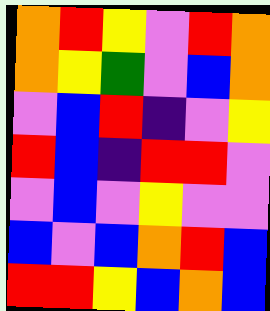[["orange", "red", "yellow", "violet", "red", "orange"], ["orange", "yellow", "green", "violet", "blue", "orange"], ["violet", "blue", "red", "indigo", "violet", "yellow"], ["red", "blue", "indigo", "red", "red", "violet"], ["violet", "blue", "violet", "yellow", "violet", "violet"], ["blue", "violet", "blue", "orange", "red", "blue"], ["red", "red", "yellow", "blue", "orange", "blue"]]